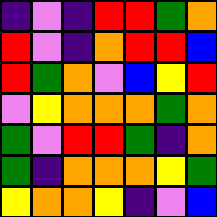[["indigo", "violet", "indigo", "red", "red", "green", "orange"], ["red", "violet", "indigo", "orange", "red", "red", "blue"], ["red", "green", "orange", "violet", "blue", "yellow", "red"], ["violet", "yellow", "orange", "orange", "orange", "green", "orange"], ["green", "violet", "red", "red", "green", "indigo", "orange"], ["green", "indigo", "orange", "orange", "orange", "yellow", "green"], ["yellow", "orange", "orange", "yellow", "indigo", "violet", "blue"]]